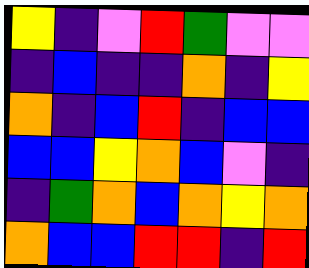[["yellow", "indigo", "violet", "red", "green", "violet", "violet"], ["indigo", "blue", "indigo", "indigo", "orange", "indigo", "yellow"], ["orange", "indigo", "blue", "red", "indigo", "blue", "blue"], ["blue", "blue", "yellow", "orange", "blue", "violet", "indigo"], ["indigo", "green", "orange", "blue", "orange", "yellow", "orange"], ["orange", "blue", "blue", "red", "red", "indigo", "red"]]